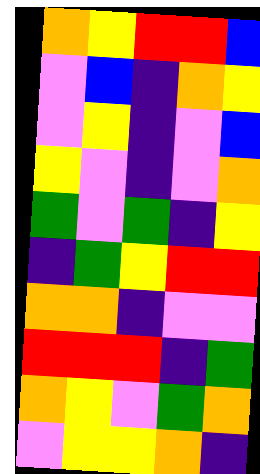[["orange", "yellow", "red", "red", "blue"], ["violet", "blue", "indigo", "orange", "yellow"], ["violet", "yellow", "indigo", "violet", "blue"], ["yellow", "violet", "indigo", "violet", "orange"], ["green", "violet", "green", "indigo", "yellow"], ["indigo", "green", "yellow", "red", "red"], ["orange", "orange", "indigo", "violet", "violet"], ["red", "red", "red", "indigo", "green"], ["orange", "yellow", "violet", "green", "orange"], ["violet", "yellow", "yellow", "orange", "indigo"]]